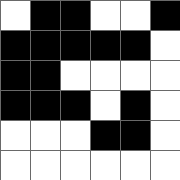[["white", "black", "black", "white", "white", "black"], ["black", "black", "black", "black", "black", "white"], ["black", "black", "white", "white", "white", "white"], ["black", "black", "black", "white", "black", "white"], ["white", "white", "white", "black", "black", "white"], ["white", "white", "white", "white", "white", "white"]]